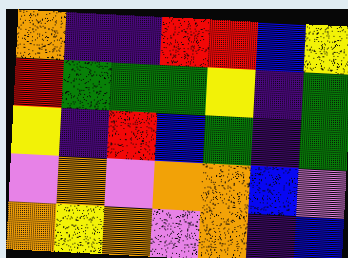[["orange", "indigo", "indigo", "red", "red", "blue", "yellow"], ["red", "green", "green", "green", "yellow", "indigo", "green"], ["yellow", "indigo", "red", "blue", "green", "indigo", "green"], ["violet", "orange", "violet", "orange", "orange", "blue", "violet"], ["orange", "yellow", "orange", "violet", "orange", "indigo", "blue"]]